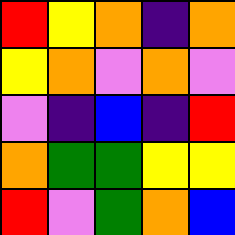[["red", "yellow", "orange", "indigo", "orange"], ["yellow", "orange", "violet", "orange", "violet"], ["violet", "indigo", "blue", "indigo", "red"], ["orange", "green", "green", "yellow", "yellow"], ["red", "violet", "green", "orange", "blue"]]